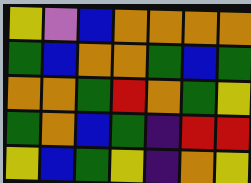[["yellow", "violet", "blue", "orange", "orange", "orange", "orange"], ["green", "blue", "orange", "orange", "green", "blue", "green"], ["orange", "orange", "green", "red", "orange", "green", "yellow"], ["green", "orange", "blue", "green", "indigo", "red", "red"], ["yellow", "blue", "green", "yellow", "indigo", "orange", "yellow"]]